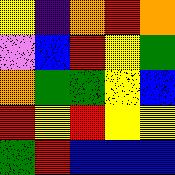[["yellow", "indigo", "orange", "red", "orange"], ["violet", "blue", "red", "yellow", "green"], ["orange", "green", "green", "yellow", "blue"], ["red", "yellow", "red", "yellow", "yellow"], ["green", "red", "blue", "blue", "blue"]]